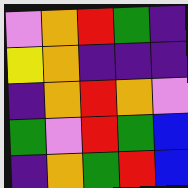[["violet", "orange", "red", "green", "indigo"], ["yellow", "orange", "indigo", "indigo", "indigo"], ["indigo", "orange", "red", "orange", "violet"], ["green", "violet", "red", "green", "blue"], ["indigo", "orange", "green", "red", "blue"]]